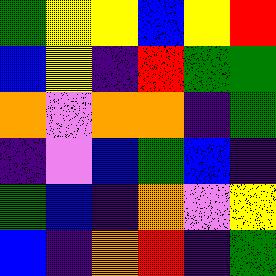[["green", "yellow", "yellow", "blue", "yellow", "red"], ["blue", "yellow", "indigo", "red", "green", "green"], ["orange", "violet", "orange", "orange", "indigo", "green"], ["indigo", "violet", "blue", "green", "blue", "indigo"], ["green", "blue", "indigo", "orange", "violet", "yellow"], ["blue", "indigo", "orange", "red", "indigo", "green"]]